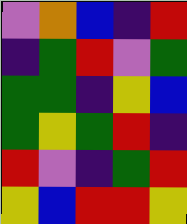[["violet", "orange", "blue", "indigo", "red"], ["indigo", "green", "red", "violet", "green"], ["green", "green", "indigo", "yellow", "blue"], ["green", "yellow", "green", "red", "indigo"], ["red", "violet", "indigo", "green", "red"], ["yellow", "blue", "red", "red", "yellow"]]